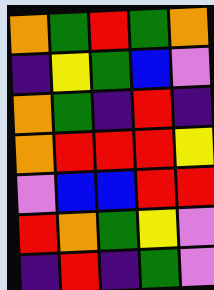[["orange", "green", "red", "green", "orange"], ["indigo", "yellow", "green", "blue", "violet"], ["orange", "green", "indigo", "red", "indigo"], ["orange", "red", "red", "red", "yellow"], ["violet", "blue", "blue", "red", "red"], ["red", "orange", "green", "yellow", "violet"], ["indigo", "red", "indigo", "green", "violet"]]